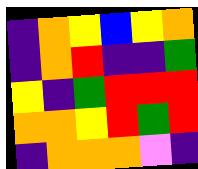[["indigo", "orange", "yellow", "blue", "yellow", "orange"], ["indigo", "orange", "red", "indigo", "indigo", "green"], ["yellow", "indigo", "green", "red", "red", "red"], ["orange", "orange", "yellow", "red", "green", "red"], ["indigo", "orange", "orange", "orange", "violet", "indigo"]]